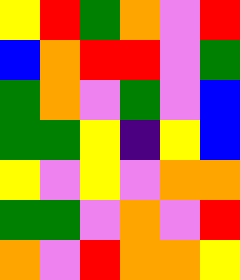[["yellow", "red", "green", "orange", "violet", "red"], ["blue", "orange", "red", "red", "violet", "green"], ["green", "orange", "violet", "green", "violet", "blue"], ["green", "green", "yellow", "indigo", "yellow", "blue"], ["yellow", "violet", "yellow", "violet", "orange", "orange"], ["green", "green", "violet", "orange", "violet", "red"], ["orange", "violet", "red", "orange", "orange", "yellow"]]